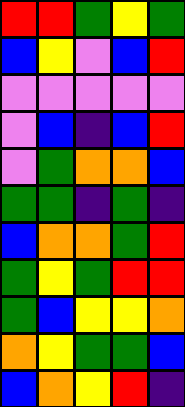[["red", "red", "green", "yellow", "green"], ["blue", "yellow", "violet", "blue", "red"], ["violet", "violet", "violet", "violet", "violet"], ["violet", "blue", "indigo", "blue", "red"], ["violet", "green", "orange", "orange", "blue"], ["green", "green", "indigo", "green", "indigo"], ["blue", "orange", "orange", "green", "red"], ["green", "yellow", "green", "red", "red"], ["green", "blue", "yellow", "yellow", "orange"], ["orange", "yellow", "green", "green", "blue"], ["blue", "orange", "yellow", "red", "indigo"]]